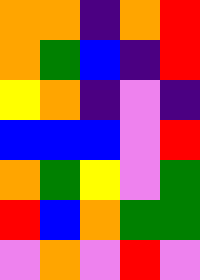[["orange", "orange", "indigo", "orange", "red"], ["orange", "green", "blue", "indigo", "red"], ["yellow", "orange", "indigo", "violet", "indigo"], ["blue", "blue", "blue", "violet", "red"], ["orange", "green", "yellow", "violet", "green"], ["red", "blue", "orange", "green", "green"], ["violet", "orange", "violet", "red", "violet"]]